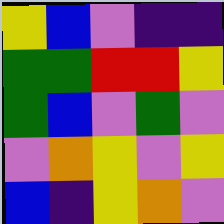[["yellow", "blue", "violet", "indigo", "indigo"], ["green", "green", "red", "red", "yellow"], ["green", "blue", "violet", "green", "violet"], ["violet", "orange", "yellow", "violet", "yellow"], ["blue", "indigo", "yellow", "orange", "violet"]]